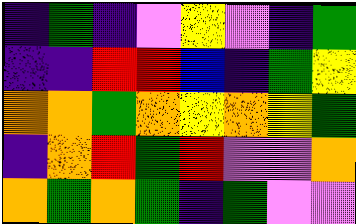[["indigo", "green", "indigo", "violet", "yellow", "violet", "indigo", "green"], ["indigo", "indigo", "red", "red", "blue", "indigo", "green", "yellow"], ["orange", "orange", "green", "orange", "yellow", "orange", "yellow", "green"], ["indigo", "orange", "red", "green", "red", "violet", "violet", "orange"], ["orange", "green", "orange", "green", "indigo", "green", "violet", "violet"]]